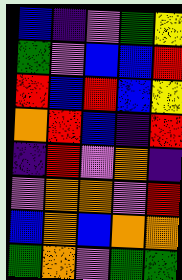[["blue", "indigo", "violet", "green", "yellow"], ["green", "violet", "blue", "blue", "red"], ["red", "blue", "red", "blue", "yellow"], ["orange", "red", "blue", "indigo", "red"], ["indigo", "red", "violet", "orange", "indigo"], ["violet", "orange", "orange", "violet", "red"], ["blue", "orange", "blue", "orange", "orange"], ["green", "orange", "violet", "green", "green"]]